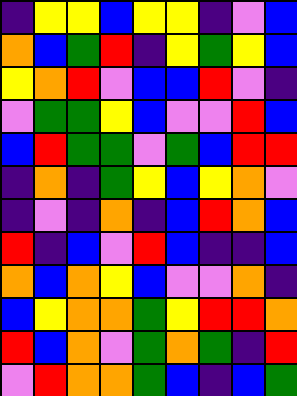[["indigo", "yellow", "yellow", "blue", "yellow", "yellow", "indigo", "violet", "blue"], ["orange", "blue", "green", "red", "indigo", "yellow", "green", "yellow", "blue"], ["yellow", "orange", "red", "violet", "blue", "blue", "red", "violet", "indigo"], ["violet", "green", "green", "yellow", "blue", "violet", "violet", "red", "blue"], ["blue", "red", "green", "green", "violet", "green", "blue", "red", "red"], ["indigo", "orange", "indigo", "green", "yellow", "blue", "yellow", "orange", "violet"], ["indigo", "violet", "indigo", "orange", "indigo", "blue", "red", "orange", "blue"], ["red", "indigo", "blue", "violet", "red", "blue", "indigo", "indigo", "blue"], ["orange", "blue", "orange", "yellow", "blue", "violet", "violet", "orange", "indigo"], ["blue", "yellow", "orange", "orange", "green", "yellow", "red", "red", "orange"], ["red", "blue", "orange", "violet", "green", "orange", "green", "indigo", "red"], ["violet", "red", "orange", "orange", "green", "blue", "indigo", "blue", "green"]]